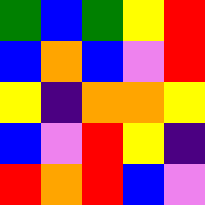[["green", "blue", "green", "yellow", "red"], ["blue", "orange", "blue", "violet", "red"], ["yellow", "indigo", "orange", "orange", "yellow"], ["blue", "violet", "red", "yellow", "indigo"], ["red", "orange", "red", "blue", "violet"]]